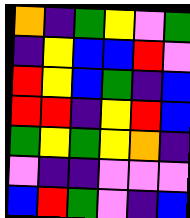[["orange", "indigo", "green", "yellow", "violet", "green"], ["indigo", "yellow", "blue", "blue", "red", "violet"], ["red", "yellow", "blue", "green", "indigo", "blue"], ["red", "red", "indigo", "yellow", "red", "blue"], ["green", "yellow", "green", "yellow", "orange", "indigo"], ["violet", "indigo", "indigo", "violet", "violet", "violet"], ["blue", "red", "green", "violet", "indigo", "blue"]]